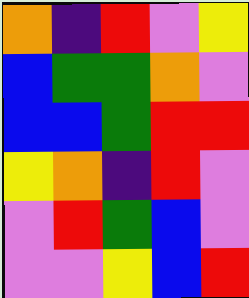[["orange", "indigo", "red", "violet", "yellow"], ["blue", "green", "green", "orange", "violet"], ["blue", "blue", "green", "red", "red"], ["yellow", "orange", "indigo", "red", "violet"], ["violet", "red", "green", "blue", "violet"], ["violet", "violet", "yellow", "blue", "red"]]